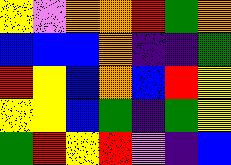[["yellow", "violet", "orange", "orange", "red", "green", "orange"], ["blue", "blue", "blue", "orange", "indigo", "indigo", "green"], ["red", "yellow", "blue", "orange", "blue", "red", "yellow"], ["yellow", "yellow", "blue", "green", "indigo", "green", "yellow"], ["green", "red", "yellow", "red", "violet", "indigo", "blue"]]